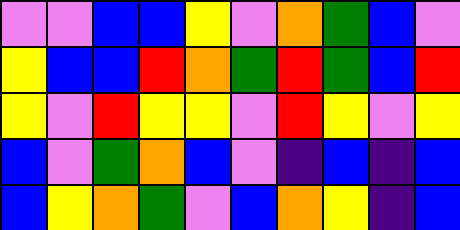[["violet", "violet", "blue", "blue", "yellow", "violet", "orange", "green", "blue", "violet"], ["yellow", "blue", "blue", "red", "orange", "green", "red", "green", "blue", "red"], ["yellow", "violet", "red", "yellow", "yellow", "violet", "red", "yellow", "violet", "yellow"], ["blue", "violet", "green", "orange", "blue", "violet", "indigo", "blue", "indigo", "blue"], ["blue", "yellow", "orange", "green", "violet", "blue", "orange", "yellow", "indigo", "blue"]]